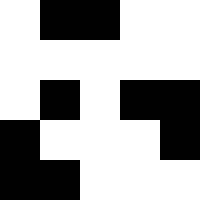[["white", "black", "black", "white", "white"], ["white", "white", "white", "white", "white"], ["white", "black", "white", "black", "black"], ["black", "white", "white", "white", "black"], ["black", "black", "white", "white", "white"]]